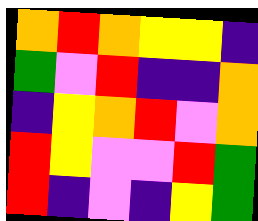[["orange", "red", "orange", "yellow", "yellow", "indigo"], ["green", "violet", "red", "indigo", "indigo", "orange"], ["indigo", "yellow", "orange", "red", "violet", "orange"], ["red", "yellow", "violet", "violet", "red", "green"], ["red", "indigo", "violet", "indigo", "yellow", "green"]]